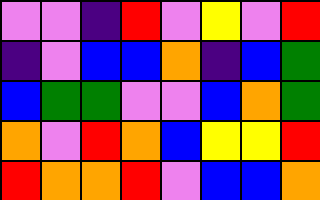[["violet", "violet", "indigo", "red", "violet", "yellow", "violet", "red"], ["indigo", "violet", "blue", "blue", "orange", "indigo", "blue", "green"], ["blue", "green", "green", "violet", "violet", "blue", "orange", "green"], ["orange", "violet", "red", "orange", "blue", "yellow", "yellow", "red"], ["red", "orange", "orange", "red", "violet", "blue", "blue", "orange"]]